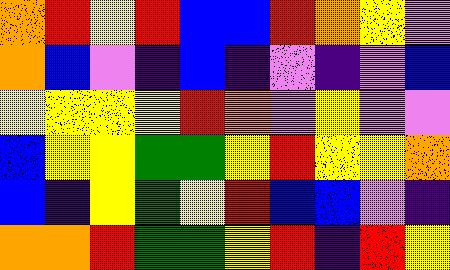[["orange", "red", "yellow", "red", "blue", "blue", "red", "orange", "yellow", "violet"], ["orange", "blue", "violet", "indigo", "blue", "indigo", "violet", "indigo", "violet", "blue"], ["yellow", "yellow", "yellow", "yellow", "red", "orange", "violet", "yellow", "violet", "violet"], ["blue", "yellow", "yellow", "green", "green", "yellow", "red", "yellow", "yellow", "orange"], ["blue", "indigo", "yellow", "green", "yellow", "red", "blue", "blue", "violet", "indigo"], ["orange", "orange", "red", "green", "green", "yellow", "red", "indigo", "red", "yellow"]]